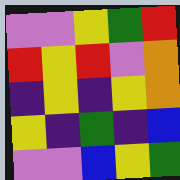[["violet", "violet", "yellow", "green", "red"], ["red", "yellow", "red", "violet", "orange"], ["indigo", "yellow", "indigo", "yellow", "orange"], ["yellow", "indigo", "green", "indigo", "blue"], ["violet", "violet", "blue", "yellow", "green"]]